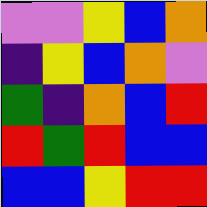[["violet", "violet", "yellow", "blue", "orange"], ["indigo", "yellow", "blue", "orange", "violet"], ["green", "indigo", "orange", "blue", "red"], ["red", "green", "red", "blue", "blue"], ["blue", "blue", "yellow", "red", "red"]]